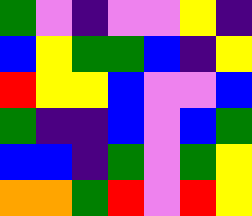[["green", "violet", "indigo", "violet", "violet", "yellow", "indigo"], ["blue", "yellow", "green", "green", "blue", "indigo", "yellow"], ["red", "yellow", "yellow", "blue", "violet", "violet", "blue"], ["green", "indigo", "indigo", "blue", "violet", "blue", "green"], ["blue", "blue", "indigo", "green", "violet", "green", "yellow"], ["orange", "orange", "green", "red", "violet", "red", "yellow"]]